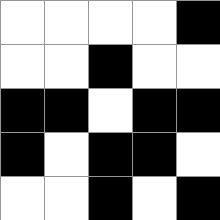[["white", "white", "white", "white", "black"], ["white", "white", "black", "white", "white"], ["black", "black", "white", "black", "black"], ["black", "white", "black", "black", "white"], ["white", "white", "black", "white", "black"]]